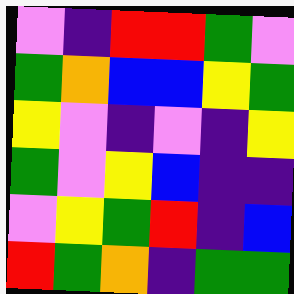[["violet", "indigo", "red", "red", "green", "violet"], ["green", "orange", "blue", "blue", "yellow", "green"], ["yellow", "violet", "indigo", "violet", "indigo", "yellow"], ["green", "violet", "yellow", "blue", "indigo", "indigo"], ["violet", "yellow", "green", "red", "indigo", "blue"], ["red", "green", "orange", "indigo", "green", "green"]]